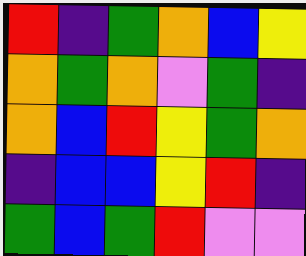[["red", "indigo", "green", "orange", "blue", "yellow"], ["orange", "green", "orange", "violet", "green", "indigo"], ["orange", "blue", "red", "yellow", "green", "orange"], ["indigo", "blue", "blue", "yellow", "red", "indigo"], ["green", "blue", "green", "red", "violet", "violet"]]